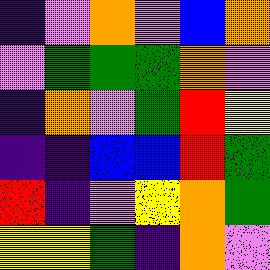[["indigo", "violet", "orange", "violet", "blue", "orange"], ["violet", "green", "green", "green", "orange", "violet"], ["indigo", "orange", "violet", "green", "red", "yellow"], ["indigo", "indigo", "blue", "blue", "red", "green"], ["red", "indigo", "violet", "yellow", "orange", "green"], ["yellow", "yellow", "green", "indigo", "orange", "violet"]]